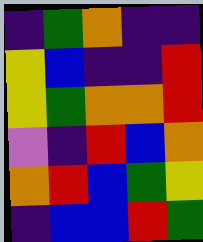[["indigo", "green", "orange", "indigo", "indigo"], ["yellow", "blue", "indigo", "indigo", "red"], ["yellow", "green", "orange", "orange", "red"], ["violet", "indigo", "red", "blue", "orange"], ["orange", "red", "blue", "green", "yellow"], ["indigo", "blue", "blue", "red", "green"]]